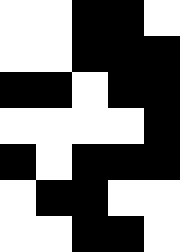[["white", "white", "black", "black", "white"], ["white", "white", "black", "black", "black"], ["black", "black", "white", "black", "black"], ["white", "white", "white", "white", "black"], ["black", "white", "black", "black", "black"], ["white", "black", "black", "white", "white"], ["white", "white", "black", "black", "white"]]